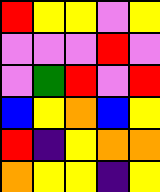[["red", "yellow", "yellow", "violet", "yellow"], ["violet", "violet", "violet", "red", "violet"], ["violet", "green", "red", "violet", "red"], ["blue", "yellow", "orange", "blue", "yellow"], ["red", "indigo", "yellow", "orange", "orange"], ["orange", "yellow", "yellow", "indigo", "yellow"]]